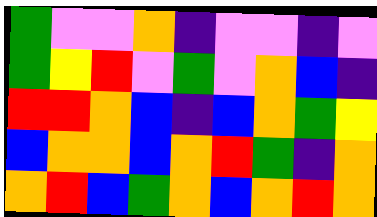[["green", "violet", "violet", "orange", "indigo", "violet", "violet", "indigo", "violet"], ["green", "yellow", "red", "violet", "green", "violet", "orange", "blue", "indigo"], ["red", "red", "orange", "blue", "indigo", "blue", "orange", "green", "yellow"], ["blue", "orange", "orange", "blue", "orange", "red", "green", "indigo", "orange"], ["orange", "red", "blue", "green", "orange", "blue", "orange", "red", "orange"]]